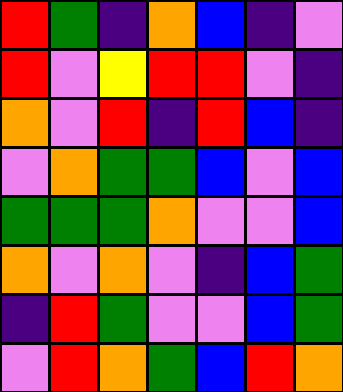[["red", "green", "indigo", "orange", "blue", "indigo", "violet"], ["red", "violet", "yellow", "red", "red", "violet", "indigo"], ["orange", "violet", "red", "indigo", "red", "blue", "indigo"], ["violet", "orange", "green", "green", "blue", "violet", "blue"], ["green", "green", "green", "orange", "violet", "violet", "blue"], ["orange", "violet", "orange", "violet", "indigo", "blue", "green"], ["indigo", "red", "green", "violet", "violet", "blue", "green"], ["violet", "red", "orange", "green", "blue", "red", "orange"]]